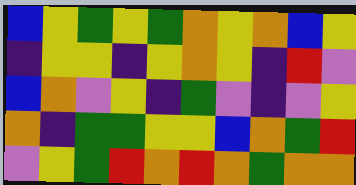[["blue", "yellow", "green", "yellow", "green", "orange", "yellow", "orange", "blue", "yellow"], ["indigo", "yellow", "yellow", "indigo", "yellow", "orange", "yellow", "indigo", "red", "violet"], ["blue", "orange", "violet", "yellow", "indigo", "green", "violet", "indigo", "violet", "yellow"], ["orange", "indigo", "green", "green", "yellow", "yellow", "blue", "orange", "green", "red"], ["violet", "yellow", "green", "red", "orange", "red", "orange", "green", "orange", "orange"]]